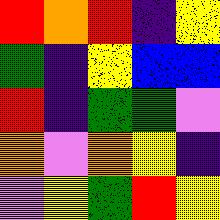[["red", "orange", "red", "indigo", "yellow"], ["green", "indigo", "yellow", "blue", "blue"], ["red", "indigo", "green", "green", "violet"], ["orange", "violet", "orange", "yellow", "indigo"], ["violet", "yellow", "green", "red", "yellow"]]